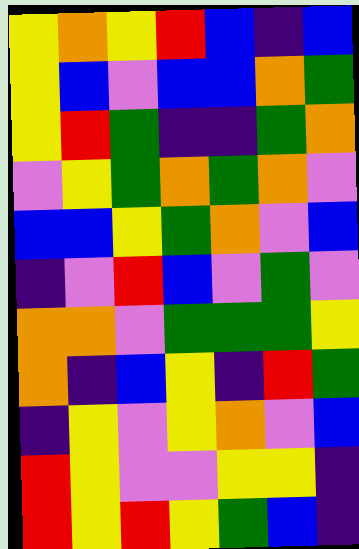[["yellow", "orange", "yellow", "red", "blue", "indigo", "blue"], ["yellow", "blue", "violet", "blue", "blue", "orange", "green"], ["yellow", "red", "green", "indigo", "indigo", "green", "orange"], ["violet", "yellow", "green", "orange", "green", "orange", "violet"], ["blue", "blue", "yellow", "green", "orange", "violet", "blue"], ["indigo", "violet", "red", "blue", "violet", "green", "violet"], ["orange", "orange", "violet", "green", "green", "green", "yellow"], ["orange", "indigo", "blue", "yellow", "indigo", "red", "green"], ["indigo", "yellow", "violet", "yellow", "orange", "violet", "blue"], ["red", "yellow", "violet", "violet", "yellow", "yellow", "indigo"], ["red", "yellow", "red", "yellow", "green", "blue", "indigo"]]